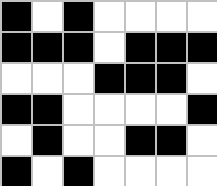[["black", "white", "black", "white", "white", "white", "white"], ["black", "black", "black", "white", "black", "black", "black"], ["white", "white", "white", "black", "black", "black", "white"], ["black", "black", "white", "white", "white", "white", "black"], ["white", "black", "white", "white", "black", "black", "white"], ["black", "white", "black", "white", "white", "white", "white"]]